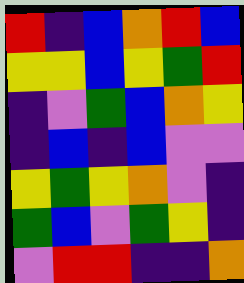[["red", "indigo", "blue", "orange", "red", "blue"], ["yellow", "yellow", "blue", "yellow", "green", "red"], ["indigo", "violet", "green", "blue", "orange", "yellow"], ["indigo", "blue", "indigo", "blue", "violet", "violet"], ["yellow", "green", "yellow", "orange", "violet", "indigo"], ["green", "blue", "violet", "green", "yellow", "indigo"], ["violet", "red", "red", "indigo", "indigo", "orange"]]